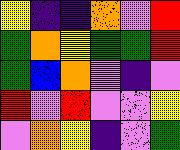[["yellow", "indigo", "indigo", "orange", "violet", "red"], ["green", "orange", "yellow", "green", "green", "red"], ["green", "blue", "orange", "violet", "indigo", "violet"], ["red", "violet", "red", "violet", "violet", "yellow"], ["violet", "orange", "yellow", "indigo", "violet", "green"]]